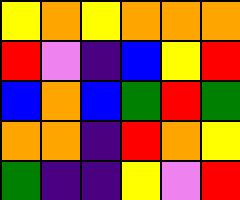[["yellow", "orange", "yellow", "orange", "orange", "orange"], ["red", "violet", "indigo", "blue", "yellow", "red"], ["blue", "orange", "blue", "green", "red", "green"], ["orange", "orange", "indigo", "red", "orange", "yellow"], ["green", "indigo", "indigo", "yellow", "violet", "red"]]